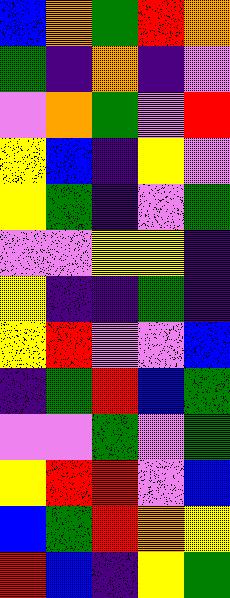[["blue", "orange", "green", "red", "orange"], ["green", "indigo", "orange", "indigo", "violet"], ["violet", "orange", "green", "violet", "red"], ["yellow", "blue", "indigo", "yellow", "violet"], ["yellow", "green", "indigo", "violet", "green"], ["violet", "violet", "yellow", "yellow", "indigo"], ["yellow", "indigo", "indigo", "green", "indigo"], ["yellow", "red", "violet", "violet", "blue"], ["indigo", "green", "red", "blue", "green"], ["violet", "violet", "green", "violet", "green"], ["yellow", "red", "red", "violet", "blue"], ["blue", "green", "red", "orange", "yellow"], ["red", "blue", "indigo", "yellow", "green"]]